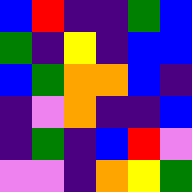[["blue", "red", "indigo", "indigo", "green", "blue"], ["green", "indigo", "yellow", "indigo", "blue", "blue"], ["blue", "green", "orange", "orange", "blue", "indigo"], ["indigo", "violet", "orange", "indigo", "indigo", "blue"], ["indigo", "green", "indigo", "blue", "red", "violet"], ["violet", "violet", "indigo", "orange", "yellow", "green"]]